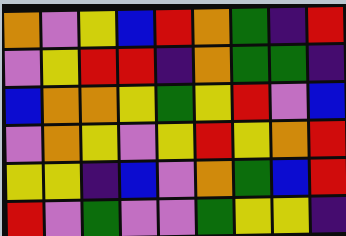[["orange", "violet", "yellow", "blue", "red", "orange", "green", "indigo", "red"], ["violet", "yellow", "red", "red", "indigo", "orange", "green", "green", "indigo"], ["blue", "orange", "orange", "yellow", "green", "yellow", "red", "violet", "blue"], ["violet", "orange", "yellow", "violet", "yellow", "red", "yellow", "orange", "red"], ["yellow", "yellow", "indigo", "blue", "violet", "orange", "green", "blue", "red"], ["red", "violet", "green", "violet", "violet", "green", "yellow", "yellow", "indigo"]]